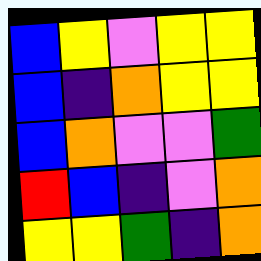[["blue", "yellow", "violet", "yellow", "yellow"], ["blue", "indigo", "orange", "yellow", "yellow"], ["blue", "orange", "violet", "violet", "green"], ["red", "blue", "indigo", "violet", "orange"], ["yellow", "yellow", "green", "indigo", "orange"]]